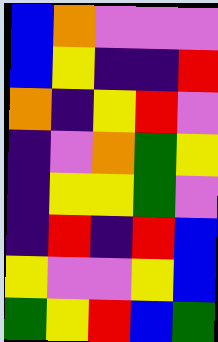[["blue", "orange", "violet", "violet", "violet"], ["blue", "yellow", "indigo", "indigo", "red"], ["orange", "indigo", "yellow", "red", "violet"], ["indigo", "violet", "orange", "green", "yellow"], ["indigo", "yellow", "yellow", "green", "violet"], ["indigo", "red", "indigo", "red", "blue"], ["yellow", "violet", "violet", "yellow", "blue"], ["green", "yellow", "red", "blue", "green"]]